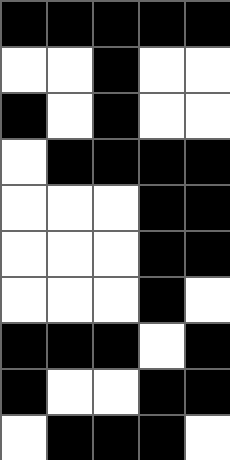[["black", "black", "black", "black", "black"], ["white", "white", "black", "white", "white"], ["black", "white", "black", "white", "white"], ["white", "black", "black", "black", "black"], ["white", "white", "white", "black", "black"], ["white", "white", "white", "black", "black"], ["white", "white", "white", "black", "white"], ["black", "black", "black", "white", "black"], ["black", "white", "white", "black", "black"], ["white", "black", "black", "black", "white"]]